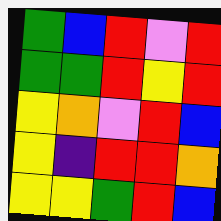[["green", "blue", "red", "violet", "red"], ["green", "green", "red", "yellow", "red"], ["yellow", "orange", "violet", "red", "blue"], ["yellow", "indigo", "red", "red", "orange"], ["yellow", "yellow", "green", "red", "blue"]]